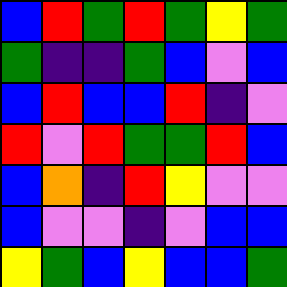[["blue", "red", "green", "red", "green", "yellow", "green"], ["green", "indigo", "indigo", "green", "blue", "violet", "blue"], ["blue", "red", "blue", "blue", "red", "indigo", "violet"], ["red", "violet", "red", "green", "green", "red", "blue"], ["blue", "orange", "indigo", "red", "yellow", "violet", "violet"], ["blue", "violet", "violet", "indigo", "violet", "blue", "blue"], ["yellow", "green", "blue", "yellow", "blue", "blue", "green"]]